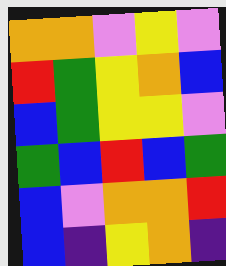[["orange", "orange", "violet", "yellow", "violet"], ["red", "green", "yellow", "orange", "blue"], ["blue", "green", "yellow", "yellow", "violet"], ["green", "blue", "red", "blue", "green"], ["blue", "violet", "orange", "orange", "red"], ["blue", "indigo", "yellow", "orange", "indigo"]]